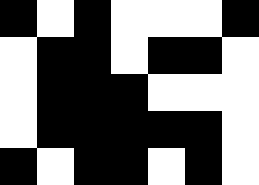[["black", "white", "black", "white", "white", "white", "black"], ["white", "black", "black", "white", "black", "black", "white"], ["white", "black", "black", "black", "white", "white", "white"], ["white", "black", "black", "black", "black", "black", "white"], ["black", "white", "black", "black", "white", "black", "white"]]